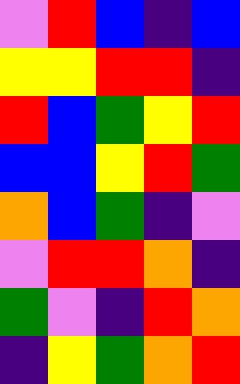[["violet", "red", "blue", "indigo", "blue"], ["yellow", "yellow", "red", "red", "indigo"], ["red", "blue", "green", "yellow", "red"], ["blue", "blue", "yellow", "red", "green"], ["orange", "blue", "green", "indigo", "violet"], ["violet", "red", "red", "orange", "indigo"], ["green", "violet", "indigo", "red", "orange"], ["indigo", "yellow", "green", "orange", "red"]]